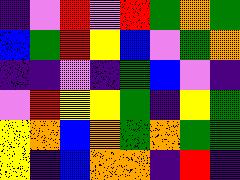[["indigo", "violet", "red", "violet", "red", "green", "orange", "green"], ["blue", "green", "red", "yellow", "blue", "violet", "green", "orange"], ["indigo", "indigo", "violet", "indigo", "green", "blue", "violet", "indigo"], ["violet", "red", "yellow", "yellow", "green", "indigo", "yellow", "green"], ["yellow", "orange", "blue", "orange", "green", "orange", "green", "green"], ["yellow", "indigo", "blue", "orange", "orange", "indigo", "red", "indigo"]]